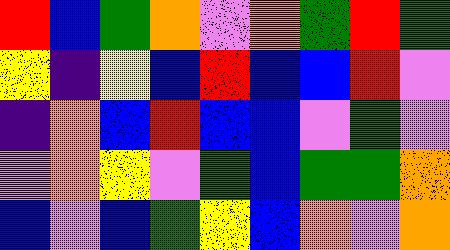[["red", "blue", "green", "orange", "violet", "orange", "green", "red", "green"], ["yellow", "indigo", "yellow", "blue", "red", "blue", "blue", "red", "violet"], ["indigo", "orange", "blue", "red", "blue", "blue", "violet", "green", "violet"], ["violet", "orange", "yellow", "violet", "green", "blue", "green", "green", "orange"], ["blue", "violet", "blue", "green", "yellow", "blue", "orange", "violet", "orange"]]